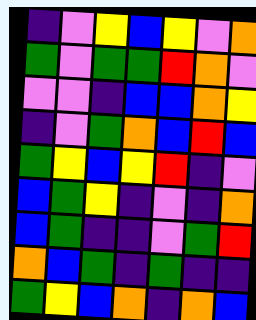[["indigo", "violet", "yellow", "blue", "yellow", "violet", "orange"], ["green", "violet", "green", "green", "red", "orange", "violet"], ["violet", "violet", "indigo", "blue", "blue", "orange", "yellow"], ["indigo", "violet", "green", "orange", "blue", "red", "blue"], ["green", "yellow", "blue", "yellow", "red", "indigo", "violet"], ["blue", "green", "yellow", "indigo", "violet", "indigo", "orange"], ["blue", "green", "indigo", "indigo", "violet", "green", "red"], ["orange", "blue", "green", "indigo", "green", "indigo", "indigo"], ["green", "yellow", "blue", "orange", "indigo", "orange", "blue"]]